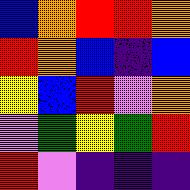[["blue", "orange", "red", "red", "orange"], ["red", "orange", "blue", "indigo", "blue"], ["yellow", "blue", "red", "violet", "orange"], ["violet", "green", "yellow", "green", "red"], ["red", "violet", "indigo", "indigo", "indigo"]]